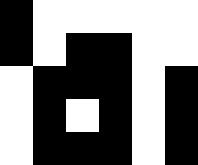[["black", "white", "white", "white", "white", "white"], ["black", "white", "black", "black", "white", "white"], ["white", "black", "black", "black", "white", "black"], ["white", "black", "white", "black", "white", "black"], ["white", "black", "black", "black", "white", "black"]]